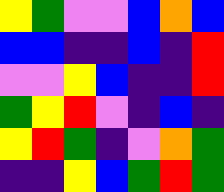[["yellow", "green", "violet", "violet", "blue", "orange", "blue"], ["blue", "blue", "indigo", "indigo", "blue", "indigo", "red"], ["violet", "violet", "yellow", "blue", "indigo", "indigo", "red"], ["green", "yellow", "red", "violet", "indigo", "blue", "indigo"], ["yellow", "red", "green", "indigo", "violet", "orange", "green"], ["indigo", "indigo", "yellow", "blue", "green", "red", "green"]]